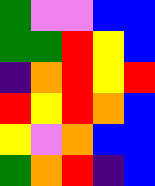[["green", "violet", "violet", "blue", "blue"], ["green", "green", "red", "yellow", "blue"], ["indigo", "orange", "red", "yellow", "red"], ["red", "yellow", "red", "orange", "blue"], ["yellow", "violet", "orange", "blue", "blue"], ["green", "orange", "red", "indigo", "blue"]]